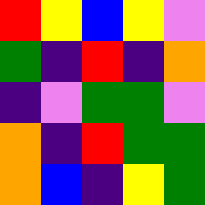[["red", "yellow", "blue", "yellow", "violet"], ["green", "indigo", "red", "indigo", "orange"], ["indigo", "violet", "green", "green", "violet"], ["orange", "indigo", "red", "green", "green"], ["orange", "blue", "indigo", "yellow", "green"]]